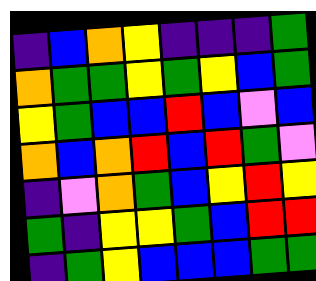[["indigo", "blue", "orange", "yellow", "indigo", "indigo", "indigo", "green"], ["orange", "green", "green", "yellow", "green", "yellow", "blue", "green"], ["yellow", "green", "blue", "blue", "red", "blue", "violet", "blue"], ["orange", "blue", "orange", "red", "blue", "red", "green", "violet"], ["indigo", "violet", "orange", "green", "blue", "yellow", "red", "yellow"], ["green", "indigo", "yellow", "yellow", "green", "blue", "red", "red"], ["indigo", "green", "yellow", "blue", "blue", "blue", "green", "green"]]